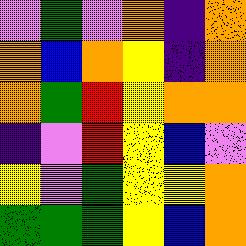[["violet", "green", "violet", "orange", "indigo", "orange"], ["orange", "blue", "orange", "yellow", "indigo", "orange"], ["orange", "green", "red", "yellow", "orange", "orange"], ["indigo", "violet", "red", "yellow", "blue", "violet"], ["yellow", "violet", "green", "yellow", "yellow", "orange"], ["green", "green", "green", "yellow", "blue", "orange"]]